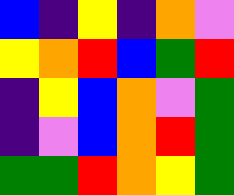[["blue", "indigo", "yellow", "indigo", "orange", "violet"], ["yellow", "orange", "red", "blue", "green", "red"], ["indigo", "yellow", "blue", "orange", "violet", "green"], ["indigo", "violet", "blue", "orange", "red", "green"], ["green", "green", "red", "orange", "yellow", "green"]]